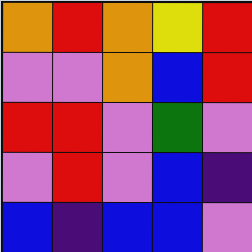[["orange", "red", "orange", "yellow", "red"], ["violet", "violet", "orange", "blue", "red"], ["red", "red", "violet", "green", "violet"], ["violet", "red", "violet", "blue", "indigo"], ["blue", "indigo", "blue", "blue", "violet"]]